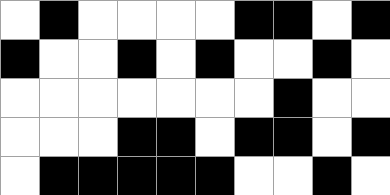[["white", "black", "white", "white", "white", "white", "black", "black", "white", "black"], ["black", "white", "white", "black", "white", "black", "white", "white", "black", "white"], ["white", "white", "white", "white", "white", "white", "white", "black", "white", "white"], ["white", "white", "white", "black", "black", "white", "black", "black", "white", "black"], ["white", "black", "black", "black", "black", "black", "white", "white", "black", "white"]]